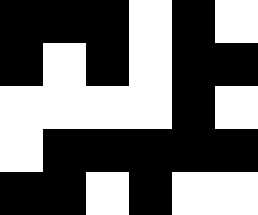[["black", "black", "black", "white", "black", "white"], ["black", "white", "black", "white", "black", "black"], ["white", "white", "white", "white", "black", "white"], ["white", "black", "black", "black", "black", "black"], ["black", "black", "white", "black", "white", "white"]]